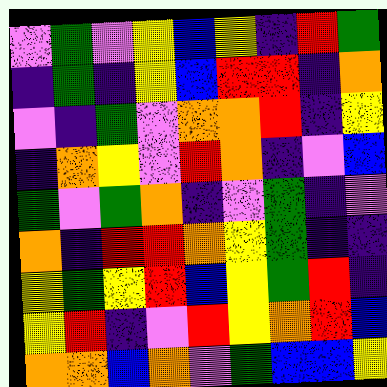[["violet", "green", "violet", "yellow", "blue", "yellow", "indigo", "red", "green"], ["indigo", "green", "indigo", "yellow", "blue", "red", "red", "indigo", "orange"], ["violet", "indigo", "green", "violet", "orange", "orange", "red", "indigo", "yellow"], ["indigo", "orange", "yellow", "violet", "red", "orange", "indigo", "violet", "blue"], ["green", "violet", "green", "orange", "indigo", "violet", "green", "indigo", "violet"], ["orange", "indigo", "red", "red", "orange", "yellow", "green", "indigo", "indigo"], ["yellow", "green", "yellow", "red", "blue", "yellow", "green", "red", "indigo"], ["yellow", "red", "indigo", "violet", "red", "yellow", "orange", "red", "blue"], ["orange", "orange", "blue", "orange", "violet", "green", "blue", "blue", "yellow"]]